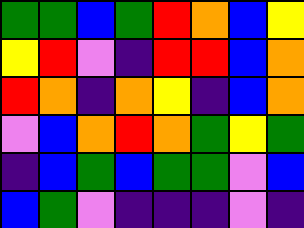[["green", "green", "blue", "green", "red", "orange", "blue", "yellow"], ["yellow", "red", "violet", "indigo", "red", "red", "blue", "orange"], ["red", "orange", "indigo", "orange", "yellow", "indigo", "blue", "orange"], ["violet", "blue", "orange", "red", "orange", "green", "yellow", "green"], ["indigo", "blue", "green", "blue", "green", "green", "violet", "blue"], ["blue", "green", "violet", "indigo", "indigo", "indigo", "violet", "indigo"]]